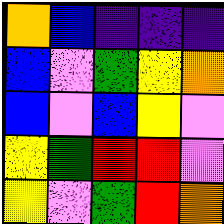[["orange", "blue", "indigo", "indigo", "indigo"], ["blue", "violet", "green", "yellow", "orange"], ["blue", "violet", "blue", "yellow", "violet"], ["yellow", "green", "red", "red", "violet"], ["yellow", "violet", "green", "red", "orange"]]